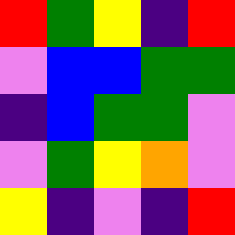[["red", "green", "yellow", "indigo", "red"], ["violet", "blue", "blue", "green", "green"], ["indigo", "blue", "green", "green", "violet"], ["violet", "green", "yellow", "orange", "violet"], ["yellow", "indigo", "violet", "indigo", "red"]]